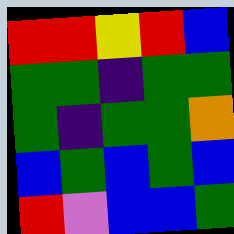[["red", "red", "yellow", "red", "blue"], ["green", "green", "indigo", "green", "green"], ["green", "indigo", "green", "green", "orange"], ["blue", "green", "blue", "green", "blue"], ["red", "violet", "blue", "blue", "green"]]